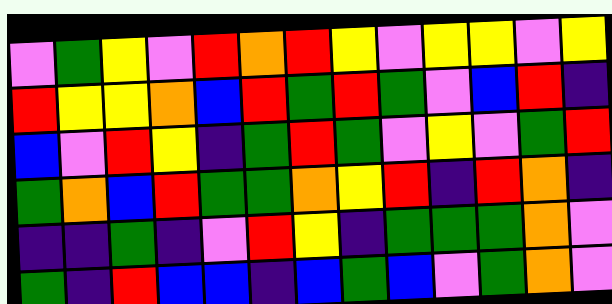[["violet", "green", "yellow", "violet", "red", "orange", "red", "yellow", "violet", "yellow", "yellow", "violet", "yellow"], ["red", "yellow", "yellow", "orange", "blue", "red", "green", "red", "green", "violet", "blue", "red", "indigo"], ["blue", "violet", "red", "yellow", "indigo", "green", "red", "green", "violet", "yellow", "violet", "green", "red"], ["green", "orange", "blue", "red", "green", "green", "orange", "yellow", "red", "indigo", "red", "orange", "indigo"], ["indigo", "indigo", "green", "indigo", "violet", "red", "yellow", "indigo", "green", "green", "green", "orange", "violet"], ["green", "indigo", "red", "blue", "blue", "indigo", "blue", "green", "blue", "violet", "green", "orange", "violet"]]